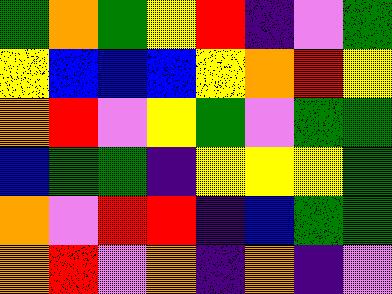[["green", "orange", "green", "yellow", "red", "indigo", "violet", "green"], ["yellow", "blue", "blue", "blue", "yellow", "orange", "red", "yellow"], ["orange", "red", "violet", "yellow", "green", "violet", "green", "green"], ["blue", "green", "green", "indigo", "yellow", "yellow", "yellow", "green"], ["orange", "violet", "red", "red", "indigo", "blue", "green", "green"], ["orange", "red", "violet", "orange", "indigo", "orange", "indigo", "violet"]]